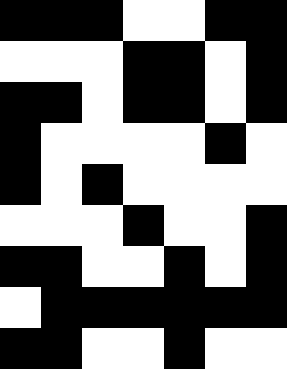[["black", "black", "black", "white", "white", "black", "black"], ["white", "white", "white", "black", "black", "white", "black"], ["black", "black", "white", "black", "black", "white", "black"], ["black", "white", "white", "white", "white", "black", "white"], ["black", "white", "black", "white", "white", "white", "white"], ["white", "white", "white", "black", "white", "white", "black"], ["black", "black", "white", "white", "black", "white", "black"], ["white", "black", "black", "black", "black", "black", "black"], ["black", "black", "white", "white", "black", "white", "white"]]